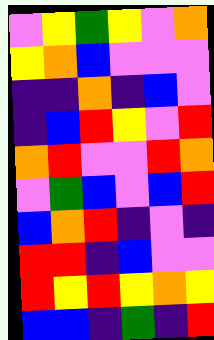[["violet", "yellow", "green", "yellow", "violet", "orange"], ["yellow", "orange", "blue", "violet", "violet", "violet"], ["indigo", "indigo", "orange", "indigo", "blue", "violet"], ["indigo", "blue", "red", "yellow", "violet", "red"], ["orange", "red", "violet", "violet", "red", "orange"], ["violet", "green", "blue", "violet", "blue", "red"], ["blue", "orange", "red", "indigo", "violet", "indigo"], ["red", "red", "indigo", "blue", "violet", "violet"], ["red", "yellow", "red", "yellow", "orange", "yellow"], ["blue", "blue", "indigo", "green", "indigo", "red"]]